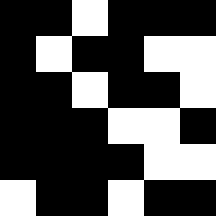[["black", "black", "white", "black", "black", "black"], ["black", "white", "black", "black", "white", "white"], ["black", "black", "white", "black", "black", "white"], ["black", "black", "black", "white", "white", "black"], ["black", "black", "black", "black", "white", "white"], ["white", "black", "black", "white", "black", "black"]]